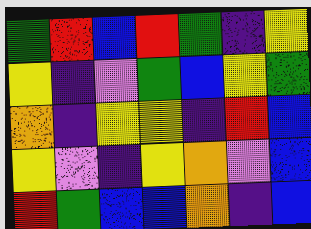[["green", "red", "blue", "red", "green", "indigo", "yellow"], ["yellow", "indigo", "violet", "green", "blue", "yellow", "green"], ["orange", "indigo", "yellow", "yellow", "indigo", "red", "blue"], ["yellow", "violet", "indigo", "yellow", "orange", "violet", "blue"], ["red", "green", "blue", "blue", "orange", "indigo", "blue"]]